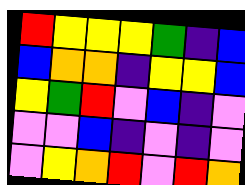[["red", "yellow", "yellow", "yellow", "green", "indigo", "blue"], ["blue", "orange", "orange", "indigo", "yellow", "yellow", "blue"], ["yellow", "green", "red", "violet", "blue", "indigo", "violet"], ["violet", "violet", "blue", "indigo", "violet", "indigo", "violet"], ["violet", "yellow", "orange", "red", "violet", "red", "orange"]]